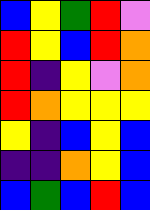[["blue", "yellow", "green", "red", "violet"], ["red", "yellow", "blue", "red", "orange"], ["red", "indigo", "yellow", "violet", "orange"], ["red", "orange", "yellow", "yellow", "yellow"], ["yellow", "indigo", "blue", "yellow", "blue"], ["indigo", "indigo", "orange", "yellow", "blue"], ["blue", "green", "blue", "red", "blue"]]